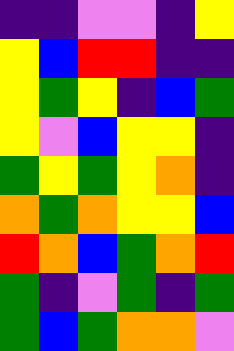[["indigo", "indigo", "violet", "violet", "indigo", "yellow"], ["yellow", "blue", "red", "red", "indigo", "indigo"], ["yellow", "green", "yellow", "indigo", "blue", "green"], ["yellow", "violet", "blue", "yellow", "yellow", "indigo"], ["green", "yellow", "green", "yellow", "orange", "indigo"], ["orange", "green", "orange", "yellow", "yellow", "blue"], ["red", "orange", "blue", "green", "orange", "red"], ["green", "indigo", "violet", "green", "indigo", "green"], ["green", "blue", "green", "orange", "orange", "violet"]]